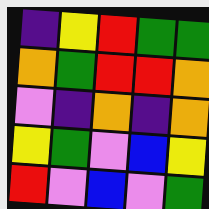[["indigo", "yellow", "red", "green", "green"], ["orange", "green", "red", "red", "orange"], ["violet", "indigo", "orange", "indigo", "orange"], ["yellow", "green", "violet", "blue", "yellow"], ["red", "violet", "blue", "violet", "green"]]